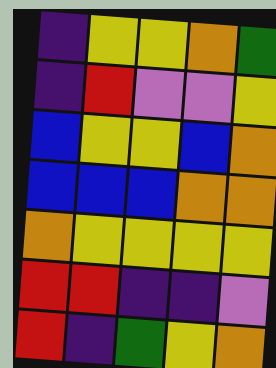[["indigo", "yellow", "yellow", "orange", "green"], ["indigo", "red", "violet", "violet", "yellow"], ["blue", "yellow", "yellow", "blue", "orange"], ["blue", "blue", "blue", "orange", "orange"], ["orange", "yellow", "yellow", "yellow", "yellow"], ["red", "red", "indigo", "indigo", "violet"], ["red", "indigo", "green", "yellow", "orange"]]